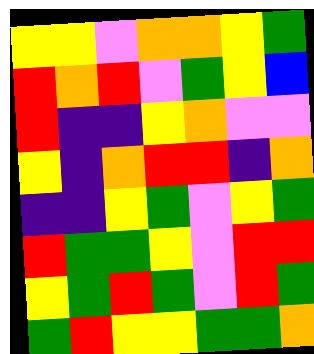[["yellow", "yellow", "violet", "orange", "orange", "yellow", "green"], ["red", "orange", "red", "violet", "green", "yellow", "blue"], ["red", "indigo", "indigo", "yellow", "orange", "violet", "violet"], ["yellow", "indigo", "orange", "red", "red", "indigo", "orange"], ["indigo", "indigo", "yellow", "green", "violet", "yellow", "green"], ["red", "green", "green", "yellow", "violet", "red", "red"], ["yellow", "green", "red", "green", "violet", "red", "green"], ["green", "red", "yellow", "yellow", "green", "green", "orange"]]